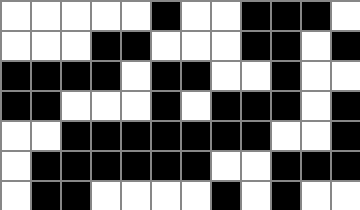[["white", "white", "white", "white", "white", "black", "white", "white", "black", "black", "black", "white"], ["white", "white", "white", "black", "black", "white", "white", "white", "black", "black", "white", "black"], ["black", "black", "black", "black", "white", "black", "black", "white", "white", "black", "white", "white"], ["black", "black", "white", "white", "white", "black", "white", "black", "black", "black", "white", "black"], ["white", "white", "black", "black", "black", "black", "black", "black", "black", "white", "white", "black"], ["white", "black", "black", "black", "black", "black", "black", "white", "white", "black", "black", "black"], ["white", "black", "black", "white", "white", "white", "white", "black", "white", "black", "white", "white"]]